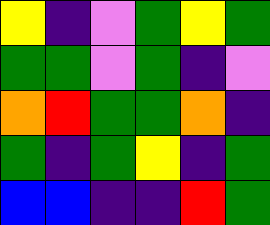[["yellow", "indigo", "violet", "green", "yellow", "green"], ["green", "green", "violet", "green", "indigo", "violet"], ["orange", "red", "green", "green", "orange", "indigo"], ["green", "indigo", "green", "yellow", "indigo", "green"], ["blue", "blue", "indigo", "indigo", "red", "green"]]